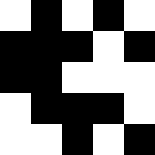[["white", "black", "white", "black", "white"], ["black", "black", "black", "white", "black"], ["black", "black", "white", "white", "white"], ["white", "black", "black", "black", "white"], ["white", "white", "black", "white", "black"]]